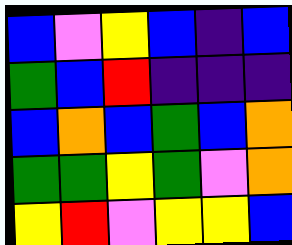[["blue", "violet", "yellow", "blue", "indigo", "blue"], ["green", "blue", "red", "indigo", "indigo", "indigo"], ["blue", "orange", "blue", "green", "blue", "orange"], ["green", "green", "yellow", "green", "violet", "orange"], ["yellow", "red", "violet", "yellow", "yellow", "blue"]]